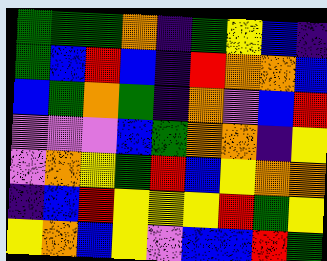[["green", "green", "green", "orange", "indigo", "green", "yellow", "blue", "indigo"], ["green", "blue", "red", "blue", "indigo", "red", "orange", "orange", "blue"], ["blue", "green", "orange", "green", "indigo", "orange", "violet", "blue", "red"], ["violet", "violet", "violet", "blue", "green", "orange", "orange", "indigo", "yellow"], ["violet", "orange", "yellow", "green", "red", "blue", "yellow", "orange", "orange"], ["indigo", "blue", "red", "yellow", "yellow", "yellow", "red", "green", "yellow"], ["yellow", "orange", "blue", "yellow", "violet", "blue", "blue", "red", "green"]]